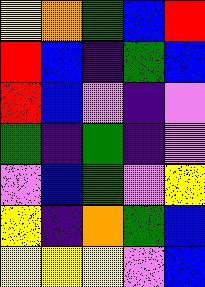[["yellow", "orange", "green", "blue", "red"], ["red", "blue", "indigo", "green", "blue"], ["red", "blue", "violet", "indigo", "violet"], ["green", "indigo", "green", "indigo", "violet"], ["violet", "blue", "green", "violet", "yellow"], ["yellow", "indigo", "orange", "green", "blue"], ["yellow", "yellow", "yellow", "violet", "blue"]]